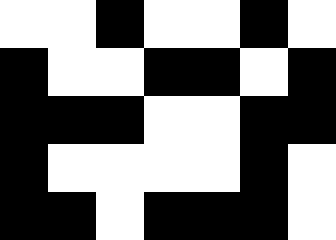[["white", "white", "black", "white", "white", "black", "white"], ["black", "white", "white", "black", "black", "white", "black"], ["black", "black", "black", "white", "white", "black", "black"], ["black", "white", "white", "white", "white", "black", "white"], ["black", "black", "white", "black", "black", "black", "white"]]